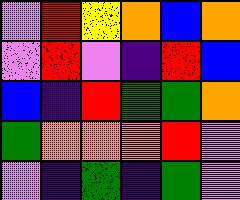[["violet", "red", "yellow", "orange", "blue", "orange"], ["violet", "red", "violet", "indigo", "red", "blue"], ["blue", "indigo", "red", "green", "green", "orange"], ["green", "orange", "orange", "orange", "red", "violet"], ["violet", "indigo", "green", "indigo", "green", "violet"]]